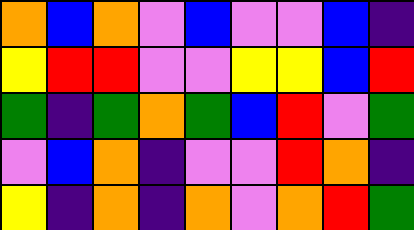[["orange", "blue", "orange", "violet", "blue", "violet", "violet", "blue", "indigo"], ["yellow", "red", "red", "violet", "violet", "yellow", "yellow", "blue", "red"], ["green", "indigo", "green", "orange", "green", "blue", "red", "violet", "green"], ["violet", "blue", "orange", "indigo", "violet", "violet", "red", "orange", "indigo"], ["yellow", "indigo", "orange", "indigo", "orange", "violet", "orange", "red", "green"]]